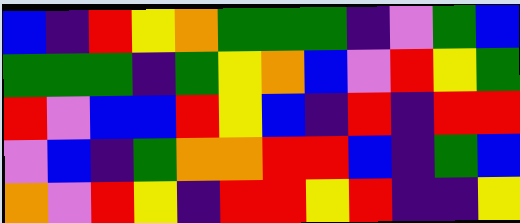[["blue", "indigo", "red", "yellow", "orange", "green", "green", "green", "indigo", "violet", "green", "blue"], ["green", "green", "green", "indigo", "green", "yellow", "orange", "blue", "violet", "red", "yellow", "green"], ["red", "violet", "blue", "blue", "red", "yellow", "blue", "indigo", "red", "indigo", "red", "red"], ["violet", "blue", "indigo", "green", "orange", "orange", "red", "red", "blue", "indigo", "green", "blue"], ["orange", "violet", "red", "yellow", "indigo", "red", "red", "yellow", "red", "indigo", "indigo", "yellow"]]